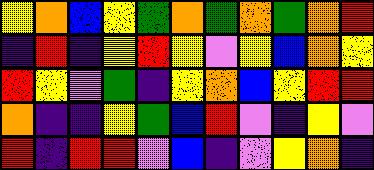[["yellow", "orange", "blue", "yellow", "green", "orange", "green", "orange", "green", "orange", "red"], ["indigo", "red", "indigo", "yellow", "red", "yellow", "violet", "yellow", "blue", "orange", "yellow"], ["red", "yellow", "violet", "green", "indigo", "yellow", "orange", "blue", "yellow", "red", "red"], ["orange", "indigo", "indigo", "yellow", "green", "blue", "red", "violet", "indigo", "yellow", "violet"], ["red", "indigo", "red", "red", "violet", "blue", "indigo", "violet", "yellow", "orange", "indigo"]]